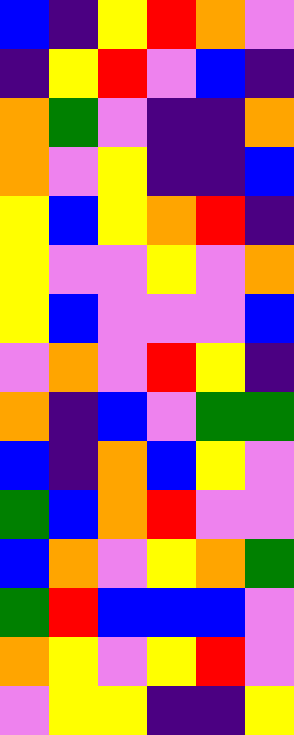[["blue", "indigo", "yellow", "red", "orange", "violet"], ["indigo", "yellow", "red", "violet", "blue", "indigo"], ["orange", "green", "violet", "indigo", "indigo", "orange"], ["orange", "violet", "yellow", "indigo", "indigo", "blue"], ["yellow", "blue", "yellow", "orange", "red", "indigo"], ["yellow", "violet", "violet", "yellow", "violet", "orange"], ["yellow", "blue", "violet", "violet", "violet", "blue"], ["violet", "orange", "violet", "red", "yellow", "indigo"], ["orange", "indigo", "blue", "violet", "green", "green"], ["blue", "indigo", "orange", "blue", "yellow", "violet"], ["green", "blue", "orange", "red", "violet", "violet"], ["blue", "orange", "violet", "yellow", "orange", "green"], ["green", "red", "blue", "blue", "blue", "violet"], ["orange", "yellow", "violet", "yellow", "red", "violet"], ["violet", "yellow", "yellow", "indigo", "indigo", "yellow"]]